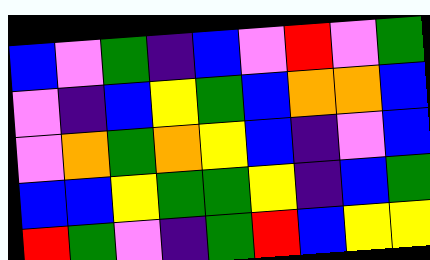[["blue", "violet", "green", "indigo", "blue", "violet", "red", "violet", "green"], ["violet", "indigo", "blue", "yellow", "green", "blue", "orange", "orange", "blue"], ["violet", "orange", "green", "orange", "yellow", "blue", "indigo", "violet", "blue"], ["blue", "blue", "yellow", "green", "green", "yellow", "indigo", "blue", "green"], ["red", "green", "violet", "indigo", "green", "red", "blue", "yellow", "yellow"]]